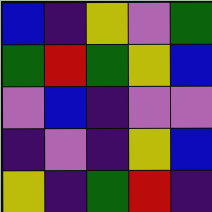[["blue", "indigo", "yellow", "violet", "green"], ["green", "red", "green", "yellow", "blue"], ["violet", "blue", "indigo", "violet", "violet"], ["indigo", "violet", "indigo", "yellow", "blue"], ["yellow", "indigo", "green", "red", "indigo"]]